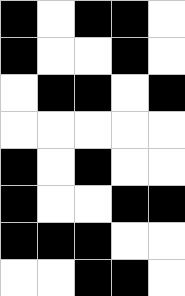[["black", "white", "black", "black", "white"], ["black", "white", "white", "black", "white"], ["white", "black", "black", "white", "black"], ["white", "white", "white", "white", "white"], ["black", "white", "black", "white", "white"], ["black", "white", "white", "black", "black"], ["black", "black", "black", "white", "white"], ["white", "white", "black", "black", "white"]]